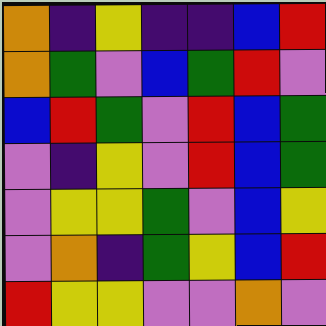[["orange", "indigo", "yellow", "indigo", "indigo", "blue", "red"], ["orange", "green", "violet", "blue", "green", "red", "violet"], ["blue", "red", "green", "violet", "red", "blue", "green"], ["violet", "indigo", "yellow", "violet", "red", "blue", "green"], ["violet", "yellow", "yellow", "green", "violet", "blue", "yellow"], ["violet", "orange", "indigo", "green", "yellow", "blue", "red"], ["red", "yellow", "yellow", "violet", "violet", "orange", "violet"]]